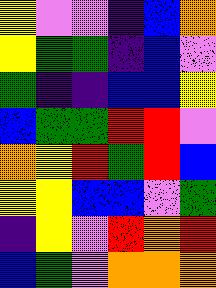[["yellow", "violet", "violet", "indigo", "blue", "orange"], ["yellow", "green", "green", "indigo", "blue", "violet"], ["green", "indigo", "indigo", "blue", "blue", "yellow"], ["blue", "green", "green", "red", "red", "violet"], ["orange", "yellow", "red", "green", "red", "blue"], ["yellow", "yellow", "blue", "blue", "violet", "green"], ["indigo", "yellow", "violet", "red", "orange", "red"], ["blue", "green", "violet", "orange", "orange", "orange"]]